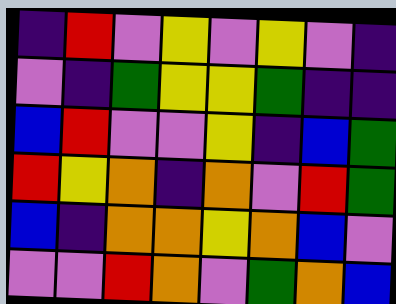[["indigo", "red", "violet", "yellow", "violet", "yellow", "violet", "indigo"], ["violet", "indigo", "green", "yellow", "yellow", "green", "indigo", "indigo"], ["blue", "red", "violet", "violet", "yellow", "indigo", "blue", "green"], ["red", "yellow", "orange", "indigo", "orange", "violet", "red", "green"], ["blue", "indigo", "orange", "orange", "yellow", "orange", "blue", "violet"], ["violet", "violet", "red", "orange", "violet", "green", "orange", "blue"]]